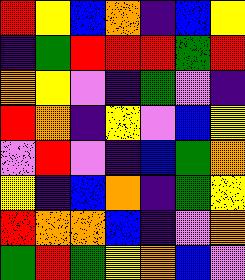[["red", "yellow", "blue", "orange", "indigo", "blue", "yellow"], ["indigo", "green", "red", "red", "red", "green", "red"], ["orange", "yellow", "violet", "indigo", "green", "violet", "indigo"], ["red", "orange", "indigo", "yellow", "violet", "blue", "yellow"], ["violet", "red", "violet", "indigo", "blue", "green", "orange"], ["yellow", "indigo", "blue", "orange", "indigo", "green", "yellow"], ["red", "orange", "orange", "blue", "indigo", "violet", "orange"], ["green", "red", "green", "yellow", "orange", "blue", "violet"]]